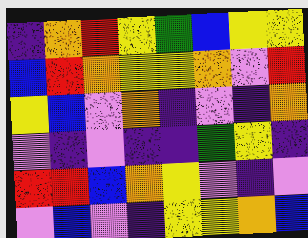[["indigo", "orange", "red", "yellow", "green", "blue", "yellow", "yellow"], ["blue", "red", "orange", "yellow", "yellow", "orange", "violet", "red"], ["yellow", "blue", "violet", "orange", "indigo", "violet", "indigo", "orange"], ["violet", "indigo", "violet", "indigo", "indigo", "green", "yellow", "indigo"], ["red", "red", "blue", "orange", "yellow", "violet", "indigo", "violet"], ["violet", "blue", "violet", "indigo", "yellow", "yellow", "orange", "blue"]]